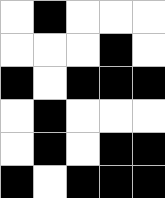[["white", "black", "white", "white", "white"], ["white", "white", "white", "black", "white"], ["black", "white", "black", "black", "black"], ["white", "black", "white", "white", "white"], ["white", "black", "white", "black", "black"], ["black", "white", "black", "black", "black"]]